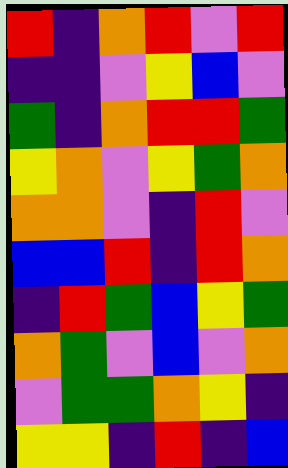[["red", "indigo", "orange", "red", "violet", "red"], ["indigo", "indigo", "violet", "yellow", "blue", "violet"], ["green", "indigo", "orange", "red", "red", "green"], ["yellow", "orange", "violet", "yellow", "green", "orange"], ["orange", "orange", "violet", "indigo", "red", "violet"], ["blue", "blue", "red", "indigo", "red", "orange"], ["indigo", "red", "green", "blue", "yellow", "green"], ["orange", "green", "violet", "blue", "violet", "orange"], ["violet", "green", "green", "orange", "yellow", "indigo"], ["yellow", "yellow", "indigo", "red", "indigo", "blue"]]